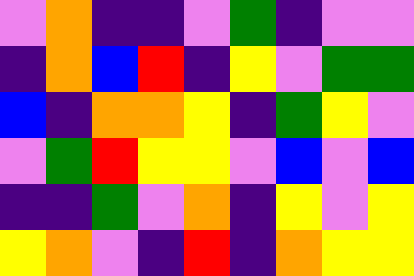[["violet", "orange", "indigo", "indigo", "violet", "green", "indigo", "violet", "violet"], ["indigo", "orange", "blue", "red", "indigo", "yellow", "violet", "green", "green"], ["blue", "indigo", "orange", "orange", "yellow", "indigo", "green", "yellow", "violet"], ["violet", "green", "red", "yellow", "yellow", "violet", "blue", "violet", "blue"], ["indigo", "indigo", "green", "violet", "orange", "indigo", "yellow", "violet", "yellow"], ["yellow", "orange", "violet", "indigo", "red", "indigo", "orange", "yellow", "yellow"]]